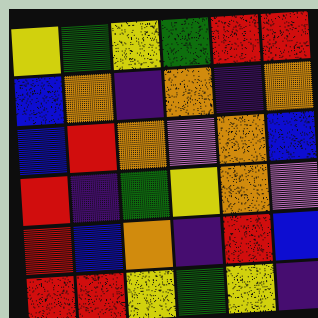[["yellow", "green", "yellow", "green", "red", "red"], ["blue", "orange", "indigo", "orange", "indigo", "orange"], ["blue", "red", "orange", "violet", "orange", "blue"], ["red", "indigo", "green", "yellow", "orange", "violet"], ["red", "blue", "orange", "indigo", "red", "blue"], ["red", "red", "yellow", "green", "yellow", "indigo"]]